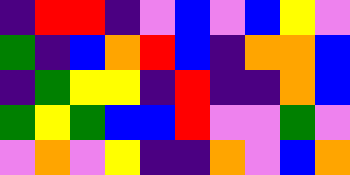[["indigo", "red", "red", "indigo", "violet", "blue", "violet", "blue", "yellow", "violet"], ["green", "indigo", "blue", "orange", "red", "blue", "indigo", "orange", "orange", "blue"], ["indigo", "green", "yellow", "yellow", "indigo", "red", "indigo", "indigo", "orange", "blue"], ["green", "yellow", "green", "blue", "blue", "red", "violet", "violet", "green", "violet"], ["violet", "orange", "violet", "yellow", "indigo", "indigo", "orange", "violet", "blue", "orange"]]